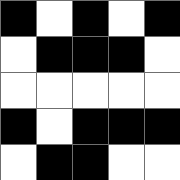[["black", "white", "black", "white", "black"], ["white", "black", "black", "black", "white"], ["white", "white", "white", "white", "white"], ["black", "white", "black", "black", "black"], ["white", "black", "black", "white", "white"]]